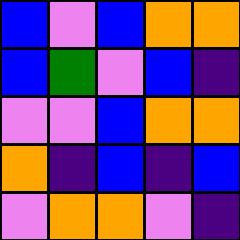[["blue", "violet", "blue", "orange", "orange"], ["blue", "green", "violet", "blue", "indigo"], ["violet", "violet", "blue", "orange", "orange"], ["orange", "indigo", "blue", "indigo", "blue"], ["violet", "orange", "orange", "violet", "indigo"]]